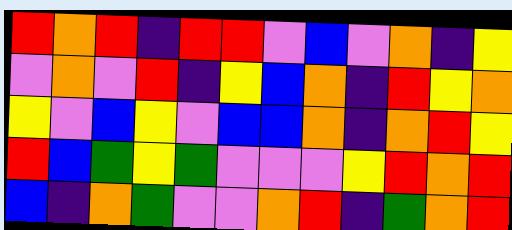[["red", "orange", "red", "indigo", "red", "red", "violet", "blue", "violet", "orange", "indigo", "yellow"], ["violet", "orange", "violet", "red", "indigo", "yellow", "blue", "orange", "indigo", "red", "yellow", "orange"], ["yellow", "violet", "blue", "yellow", "violet", "blue", "blue", "orange", "indigo", "orange", "red", "yellow"], ["red", "blue", "green", "yellow", "green", "violet", "violet", "violet", "yellow", "red", "orange", "red"], ["blue", "indigo", "orange", "green", "violet", "violet", "orange", "red", "indigo", "green", "orange", "red"]]